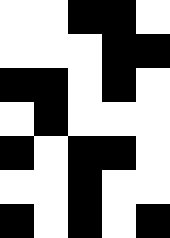[["white", "white", "black", "black", "white"], ["white", "white", "white", "black", "black"], ["black", "black", "white", "black", "white"], ["white", "black", "white", "white", "white"], ["black", "white", "black", "black", "white"], ["white", "white", "black", "white", "white"], ["black", "white", "black", "white", "black"]]